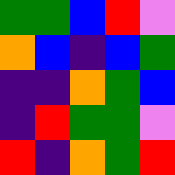[["green", "green", "blue", "red", "violet"], ["orange", "blue", "indigo", "blue", "green"], ["indigo", "indigo", "orange", "green", "blue"], ["indigo", "red", "green", "green", "violet"], ["red", "indigo", "orange", "green", "red"]]